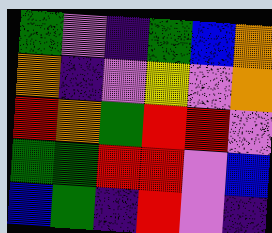[["green", "violet", "indigo", "green", "blue", "orange"], ["orange", "indigo", "violet", "yellow", "violet", "orange"], ["red", "orange", "green", "red", "red", "violet"], ["green", "green", "red", "red", "violet", "blue"], ["blue", "green", "indigo", "red", "violet", "indigo"]]